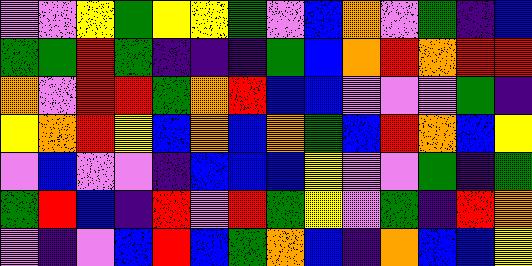[["violet", "violet", "yellow", "green", "yellow", "yellow", "green", "violet", "blue", "orange", "violet", "green", "indigo", "blue"], ["green", "green", "red", "green", "indigo", "indigo", "indigo", "green", "blue", "orange", "red", "orange", "red", "red"], ["orange", "violet", "red", "red", "green", "orange", "red", "blue", "blue", "violet", "violet", "violet", "green", "indigo"], ["yellow", "orange", "red", "yellow", "blue", "orange", "blue", "orange", "green", "blue", "red", "orange", "blue", "yellow"], ["violet", "blue", "violet", "violet", "indigo", "blue", "blue", "blue", "yellow", "violet", "violet", "green", "indigo", "green"], ["green", "red", "blue", "indigo", "red", "violet", "red", "green", "yellow", "violet", "green", "indigo", "red", "orange"], ["violet", "indigo", "violet", "blue", "red", "blue", "green", "orange", "blue", "indigo", "orange", "blue", "blue", "yellow"]]